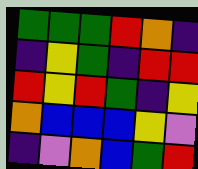[["green", "green", "green", "red", "orange", "indigo"], ["indigo", "yellow", "green", "indigo", "red", "red"], ["red", "yellow", "red", "green", "indigo", "yellow"], ["orange", "blue", "blue", "blue", "yellow", "violet"], ["indigo", "violet", "orange", "blue", "green", "red"]]